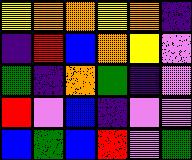[["yellow", "orange", "orange", "yellow", "orange", "indigo"], ["indigo", "red", "blue", "orange", "yellow", "violet"], ["green", "indigo", "orange", "green", "indigo", "violet"], ["red", "violet", "blue", "indigo", "violet", "violet"], ["blue", "green", "blue", "red", "violet", "green"]]